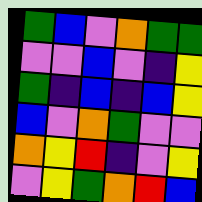[["green", "blue", "violet", "orange", "green", "green"], ["violet", "violet", "blue", "violet", "indigo", "yellow"], ["green", "indigo", "blue", "indigo", "blue", "yellow"], ["blue", "violet", "orange", "green", "violet", "violet"], ["orange", "yellow", "red", "indigo", "violet", "yellow"], ["violet", "yellow", "green", "orange", "red", "blue"]]